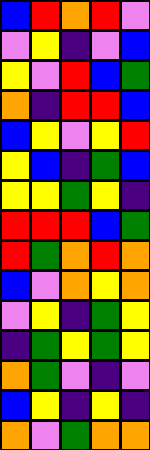[["blue", "red", "orange", "red", "violet"], ["violet", "yellow", "indigo", "violet", "blue"], ["yellow", "violet", "red", "blue", "green"], ["orange", "indigo", "red", "red", "blue"], ["blue", "yellow", "violet", "yellow", "red"], ["yellow", "blue", "indigo", "green", "blue"], ["yellow", "yellow", "green", "yellow", "indigo"], ["red", "red", "red", "blue", "green"], ["red", "green", "orange", "red", "orange"], ["blue", "violet", "orange", "yellow", "orange"], ["violet", "yellow", "indigo", "green", "yellow"], ["indigo", "green", "yellow", "green", "yellow"], ["orange", "green", "violet", "indigo", "violet"], ["blue", "yellow", "indigo", "yellow", "indigo"], ["orange", "violet", "green", "orange", "orange"]]